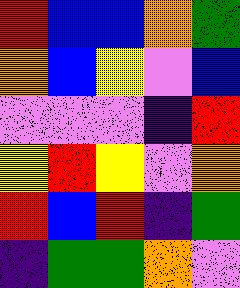[["red", "blue", "blue", "orange", "green"], ["orange", "blue", "yellow", "violet", "blue"], ["violet", "violet", "violet", "indigo", "red"], ["yellow", "red", "yellow", "violet", "orange"], ["red", "blue", "red", "indigo", "green"], ["indigo", "green", "green", "orange", "violet"]]